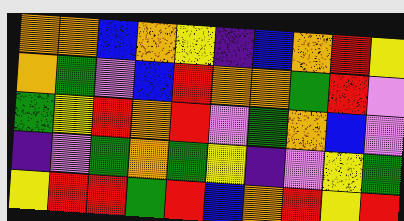[["orange", "orange", "blue", "orange", "yellow", "indigo", "blue", "orange", "red", "yellow"], ["orange", "green", "violet", "blue", "red", "orange", "orange", "green", "red", "violet"], ["green", "yellow", "red", "orange", "red", "violet", "green", "orange", "blue", "violet"], ["indigo", "violet", "green", "orange", "green", "yellow", "indigo", "violet", "yellow", "green"], ["yellow", "red", "red", "green", "red", "blue", "orange", "red", "yellow", "red"]]